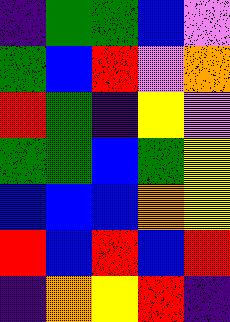[["indigo", "green", "green", "blue", "violet"], ["green", "blue", "red", "violet", "orange"], ["red", "green", "indigo", "yellow", "violet"], ["green", "green", "blue", "green", "yellow"], ["blue", "blue", "blue", "orange", "yellow"], ["red", "blue", "red", "blue", "red"], ["indigo", "orange", "yellow", "red", "indigo"]]